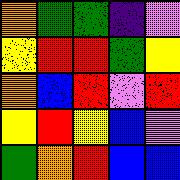[["orange", "green", "green", "indigo", "violet"], ["yellow", "red", "red", "green", "yellow"], ["orange", "blue", "red", "violet", "red"], ["yellow", "red", "yellow", "blue", "violet"], ["green", "orange", "red", "blue", "blue"]]